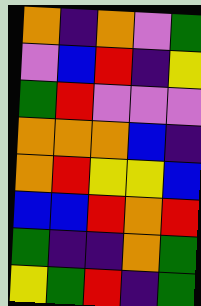[["orange", "indigo", "orange", "violet", "green"], ["violet", "blue", "red", "indigo", "yellow"], ["green", "red", "violet", "violet", "violet"], ["orange", "orange", "orange", "blue", "indigo"], ["orange", "red", "yellow", "yellow", "blue"], ["blue", "blue", "red", "orange", "red"], ["green", "indigo", "indigo", "orange", "green"], ["yellow", "green", "red", "indigo", "green"]]